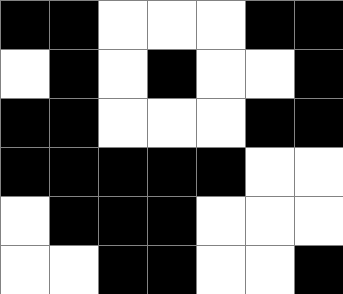[["black", "black", "white", "white", "white", "black", "black"], ["white", "black", "white", "black", "white", "white", "black"], ["black", "black", "white", "white", "white", "black", "black"], ["black", "black", "black", "black", "black", "white", "white"], ["white", "black", "black", "black", "white", "white", "white"], ["white", "white", "black", "black", "white", "white", "black"]]